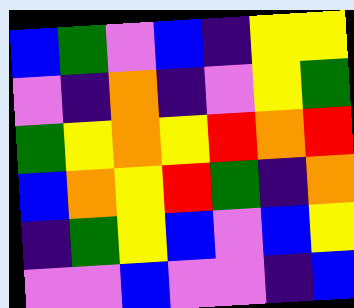[["blue", "green", "violet", "blue", "indigo", "yellow", "yellow"], ["violet", "indigo", "orange", "indigo", "violet", "yellow", "green"], ["green", "yellow", "orange", "yellow", "red", "orange", "red"], ["blue", "orange", "yellow", "red", "green", "indigo", "orange"], ["indigo", "green", "yellow", "blue", "violet", "blue", "yellow"], ["violet", "violet", "blue", "violet", "violet", "indigo", "blue"]]